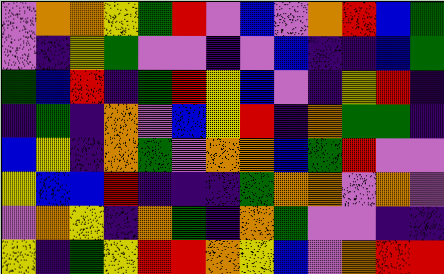[["violet", "orange", "orange", "yellow", "green", "red", "violet", "blue", "violet", "orange", "red", "blue", "green"], ["violet", "indigo", "yellow", "green", "violet", "violet", "indigo", "violet", "blue", "indigo", "indigo", "blue", "green"], ["green", "blue", "red", "indigo", "green", "red", "yellow", "blue", "violet", "indigo", "yellow", "red", "indigo"], ["indigo", "green", "indigo", "orange", "violet", "blue", "yellow", "red", "indigo", "orange", "green", "green", "indigo"], ["blue", "yellow", "indigo", "orange", "green", "violet", "orange", "orange", "blue", "green", "red", "violet", "violet"], ["yellow", "blue", "blue", "red", "indigo", "indigo", "indigo", "green", "orange", "orange", "violet", "orange", "violet"], ["violet", "orange", "yellow", "indigo", "orange", "green", "indigo", "orange", "green", "violet", "violet", "indigo", "indigo"], ["yellow", "indigo", "green", "yellow", "red", "red", "orange", "yellow", "blue", "violet", "orange", "red", "red"]]